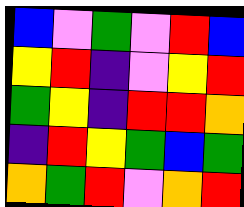[["blue", "violet", "green", "violet", "red", "blue"], ["yellow", "red", "indigo", "violet", "yellow", "red"], ["green", "yellow", "indigo", "red", "red", "orange"], ["indigo", "red", "yellow", "green", "blue", "green"], ["orange", "green", "red", "violet", "orange", "red"]]